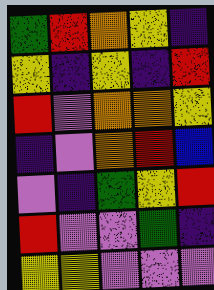[["green", "red", "orange", "yellow", "indigo"], ["yellow", "indigo", "yellow", "indigo", "red"], ["red", "violet", "orange", "orange", "yellow"], ["indigo", "violet", "orange", "red", "blue"], ["violet", "indigo", "green", "yellow", "red"], ["red", "violet", "violet", "green", "indigo"], ["yellow", "yellow", "violet", "violet", "violet"]]